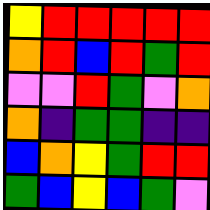[["yellow", "red", "red", "red", "red", "red"], ["orange", "red", "blue", "red", "green", "red"], ["violet", "violet", "red", "green", "violet", "orange"], ["orange", "indigo", "green", "green", "indigo", "indigo"], ["blue", "orange", "yellow", "green", "red", "red"], ["green", "blue", "yellow", "blue", "green", "violet"]]